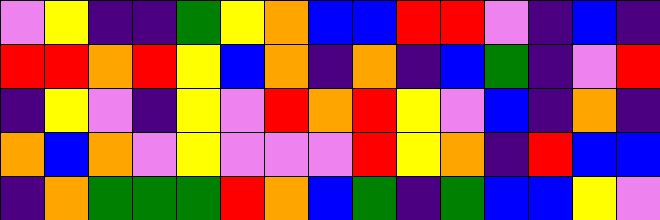[["violet", "yellow", "indigo", "indigo", "green", "yellow", "orange", "blue", "blue", "red", "red", "violet", "indigo", "blue", "indigo"], ["red", "red", "orange", "red", "yellow", "blue", "orange", "indigo", "orange", "indigo", "blue", "green", "indigo", "violet", "red"], ["indigo", "yellow", "violet", "indigo", "yellow", "violet", "red", "orange", "red", "yellow", "violet", "blue", "indigo", "orange", "indigo"], ["orange", "blue", "orange", "violet", "yellow", "violet", "violet", "violet", "red", "yellow", "orange", "indigo", "red", "blue", "blue"], ["indigo", "orange", "green", "green", "green", "red", "orange", "blue", "green", "indigo", "green", "blue", "blue", "yellow", "violet"]]